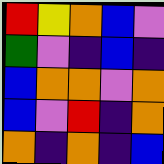[["red", "yellow", "orange", "blue", "violet"], ["green", "violet", "indigo", "blue", "indigo"], ["blue", "orange", "orange", "violet", "orange"], ["blue", "violet", "red", "indigo", "orange"], ["orange", "indigo", "orange", "indigo", "blue"]]